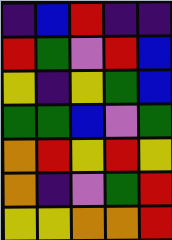[["indigo", "blue", "red", "indigo", "indigo"], ["red", "green", "violet", "red", "blue"], ["yellow", "indigo", "yellow", "green", "blue"], ["green", "green", "blue", "violet", "green"], ["orange", "red", "yellow", "red", "yellow"], ["orange", "indigo", "violet", "green", "red"], ["yellow", "yellow", "orange", "orange", "red"]]